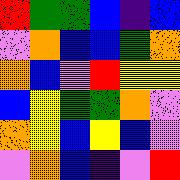[["red", "green", "green", "blue", "indigo", "blue"], ["violet", "orange", "blue", "blue", "green", "orange"], ["orange", "blue", "violet", "red", "yellow", "yellow"], ["blue", "yellow", "green", "green", "orange", "violet"], ["orange", "yellow", "blue", "yellow", "blue", "violet"], ["violet", "orange", "blue", "indigo", "violet", "red"]]